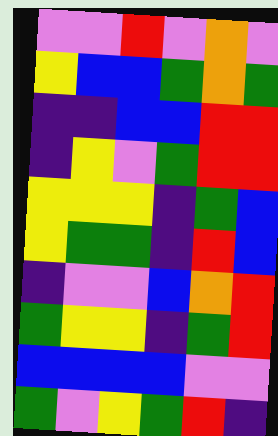[["violet", "violet", "red", "violet", "orange", "violet"], ["yellow", "blue", "blue", "green", "orange", "green"], ["indigo", "indigo", "blue", "blue", "red", "red"], ["indigo", "yellow", "violet", "green", "red", "red"], ["yellow", "yellow", "yellow", "indigo", "green", "blue"], ["yellow", "green", "green", "indigo", "red", "blue"], ["indigo", "violet", "violet", "blue", "orange", "red"], ["green", "yellow", "yellow", "indigo", "green", "red"], ["blue", "blue", "blue", "blue", "violet", "violet"], ["green", "violet", "yellow", "green", "red", "indigo"]]